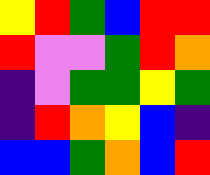[["yellow", "red", "green", "blue", "red", "red"], ["red", "violet", "violet", "green", "red", "orange"], ["indigo", "violet", "green", "green", "yellow", "green"], ["indigo", "red", "orange", "yellow", "blue", "indigo"], ["blue", "blue", "green", "orange", "blue", "red"]]